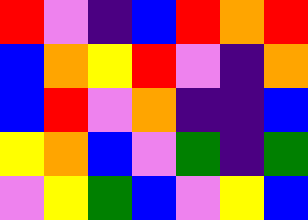[["red", "violet", "indigo", "blue", "red", "orange", "red"], ["blue", "orange", "yellow", "red", "violet", "indigo", "orange"], ["blue", "red", "violet", "orange", "indigo", "indigo", "blue"], ["yellow", "orange", "blue", "violet", "green", "indigo", "green"], ["violet", "yellow", "green", "blue", "violet", "yellow", "blue"]]